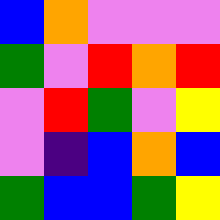[["blue", "orange", "violet", "violet", "violet"], ["green", "violet", "red", "orange", "red"], ["violet", "red", "green", "violet", "yellow"], ["violet", "indigo", "blue", "orange", "blue"], ["green", "blue", "blue", "green", "yellow"]]